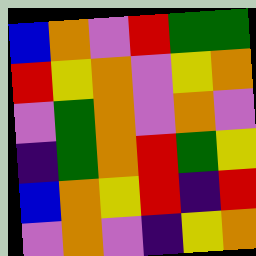[["blue", "orange", "violet", "red", "green", "green"], ["red", "yellow", "orange", "violet", "yellow", "orange"], ["violet", "green", "orange", "violet", "orange", "violet"], ["indigo", "green", "orange", "red", "green", "yellow"], ["blue", "orange", "yellow", "red", "indigo", "red"], ["violet", "orange", "violet", "indigo", "yellow", "orange"]]